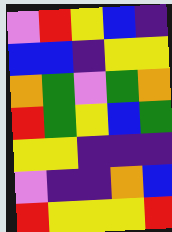[["violet", "red", "yellow", "blue", "indigo"], ["blue", "blue", "indigo", "yellow", "yellow"], ["orange", "green", "violet", "green", "orange"], ["red", "green", "yellow", "blue", "green"], ["yellow", "yellow", "indigo", "indigo", "indigo"], ["violet", "indigo", "indigo", "orange", "blue"], ["red", "yellow", "yellow", "yellow", "red"]]